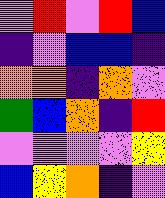[["violet", "red", "violet", "red", "blue"], ["indigo", "violet", "blue", "blue", "indigo"], ["orange", "orange", "indigo", "orange", "violet"], ["green", "blue", "orange", "indigo", "red"], ["violet", "violet", "violet", "violet", "yellow"], ["blue", "yellow", "orange", "indigo", "violet"]]